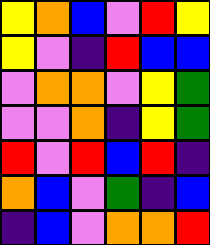[["yellow", "orange", "blue", "violet", "red", "yellow"], ["yellow", "violet", "indigo", "red", "blue", "blue"], ["violet", "orange", "orange", "violet", "yellow", "green"], ["violet", "violet", "orange", "indigo", "yellow", "green"], ["red", "violet", "red", "blue", "red", "indigo"], ["orange", "blue", "violet", "green", "indigo", "blue"], ["indigo", "blue", "violet", "orange", "orange", "red"]]